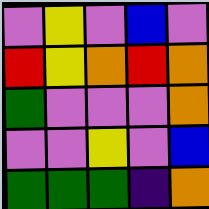[["violet", "yellow", "violet", "blue", "violet"], ["red", "yellow", "orange", "red", "orange"], ["green", "violet", "violet", "violet", "orange"], ["violet", "violet", "yellow", "violet", "blue"], ["green", "green", "green", "indigo", "orange"]]